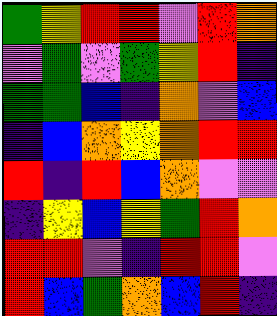[["green", "yellow", "red", "red", "violet", "red", "orange"], ["violet", "green", "violet", "green", "yellow", "red", "indigo"], ["green", "green", "blue", "indigo", "orange", "violet", "blue"], ["indigo", "blue", "orange", "yellow", "orange", "red", "red"], ["red", "indigo", "red", "blue", "orange", "violet", "violet"], ["indigo", "yellow", "blue", "yellow", "green", "red", "orange"], ["red", "red", "violet", "indigo", "red", "red", "violet"], ["red", "blue", "green", "orange", "blue", "red", "indigo"]]